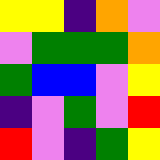[["yellow", "yellow", "indigo", "orange", "violet"], ["violet", "green", "green", "green", "orange"], ["green", "blue", "blue", "violet", "yellow"], ["indigo", "violet", "green", "violet", "red"], ["red", "violet", "indigo", "green", "yellow"]]